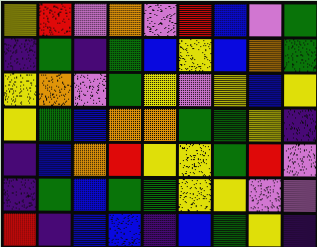[["yellow", "red", "violet", "orange", "violet", "red", "blue", "violet", "green"], ["indigo", "green", "indigo", "green", "blue", "yellow", "blue", "orange", "green"], ["yellow", "orange", "violet", "green", "yellow", "violet", "yellow", "blue", "yellow"], ["yellow", "green", "blue", "orange", "orange", "green", "green", "yellow", "indigo"], ["indigo", "blue", "orange", "red", "yellow", "yellow", "green", "red", "violet"], ["indigo", "green", "blue", "green", "green", "yellow", "yellow", "violet", "violet"], ["red", "indigo", "blue", "blue", "indigo", "blue", "green", "yellow", "indigo"]]